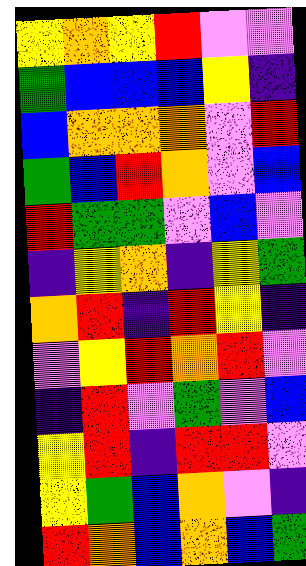[["yellow", "orange", "yellow", "red", "violet", "violet"], ["green", "blue", "blue", "blue", "yellow", "indigo"], ["blue", "orange", "orange", "orange", "violet", "red"], ["green", "blue", "red", "orange", "violet", "blue"], ["red", "green", "green", "violet", "blue", "violet"], ["indigo", "yellow", "orange", "indigo", "yellow", "green"], ["orange", "red", "indigo", "red", "yellow", "indigo"], ["violet", "yellow", "red", "orange", "red", "violet"], ["indigo", "red", "violet", "green", "violet", "blue"], ["yellow", "red", "indigo", "red", "red", "violet"], ["yellow", "green", "blue", "orange", "violet", "indigo"], ["red", "orange", "blue", "orange", "blue", "green"]]